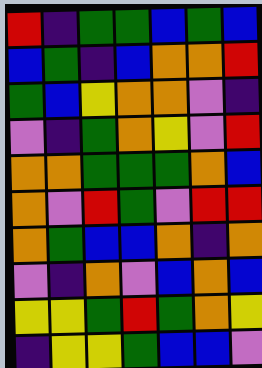[["red", "indigo", "green", "green", "blue", "green", "blue"], ["blue", "green", "indigo", "blue", "orange", "orange", "red"], ["green", "blue", "yellow", "orange", "orange", "violet", "indigo"], ["violet", "indigo", "green", "orange", "yellow", "violet", "red"], ["orange", "orange", "green", "green", "green", "orange", "blue"], ["orange", "violet", "red", "green", "violet", "red", "red"], ["orange", "green", "blue", "blue", "orange", "indigo", "orange"], ["violet", "indigo", "orange", "violet", "blue", "orange", "blue"], ["yellow", "yellow", "green", "red", "green", "orange", "yellow"], ["indigo", "yellow", "yellow", "green", "blue", "blue", "violet"]]